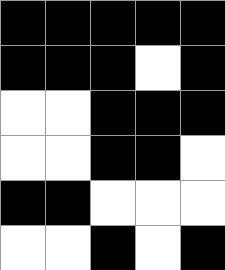[["black", "black", "black", "black", "black"], ["black", "black", "black", "white", "black"], ["white", "white", "black", "black", "black"], ["white", "white", "black", "black", "white"], ["black", "black", "white", "white", "white"], ["white", "white", "black", "white", "black"]]